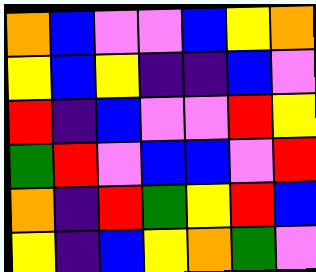[["orange", "blue", "violet", "violet", "blue", "yellow", "orange"], ["yellow", "blue", "yellow", "indigo", "indigo", "blue", "violet"], ["red", "indigo", "blue", "violet", "violet", "red", "yellow"], ["green", "red", "violet", "blue", "blue", "violet", "red"], ["orange", "indigo", "red", "green", "yellow", "red", "blue"], ["yellow", "indigo", "blue", "yellow", "orange", "green", "violet"]]